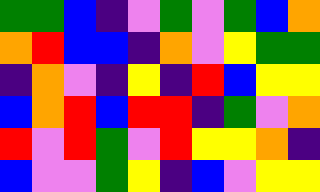[["green", "green", "blue", "indigo", "violet", "green", "violet", "green", "blue", "orange"], ["orange", "red", "blue", "blue", "indigo", "orange", "violet", "yellow", "green", "green"], ["indigo", "orange", "violet", "indigo", "yellow", "indigo", "red", "blue", "yellow", "yellow"], ["blue", "orange", "red", "blue", "red", "red", "indigo", "green", "violet", "orange"], ["red", "violet", "red", "green", "violet", "red", "yellow", "yellow", "orange", "indigo"], ["blue", "violet", "violet", "green", "yellow", "indigo", "blue", "violet", "yellow", "yellow"]]